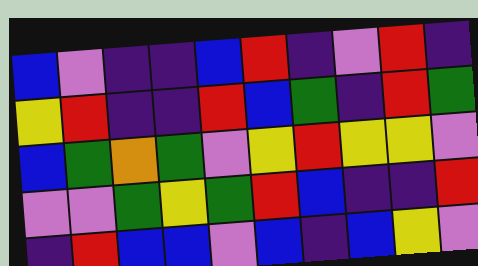[["blue", "violet", "indigo", "indigo", "blue", "red", "indigo", "violet", "red", "indigo"], ["yellow", "red", "indigo", "indigo", "red", "blue", "green", "indigo", "red", "green"], ["blue", "green", "orange", "green", "violet", "yellow", "red", "yellow", "yellow", "violet"], ["violet", "violet", "green", "yellow", "green", "red", "blue", "indigo", "indigo", "red"], ["indigo", "red", "blue", "blue", "violet", "blue", "indigo", "blue", "yellow", "violet"]]